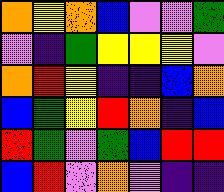[["orange", "yellow", "orange", "blue", "violet", "violet", "green"], ["violet", "indigo", "green", "yellow", "yellow", "yellow", "violet"], ["orange", "red", "yellow", "indigo", "indigo", "blue", "orange"], ["blue", "green", "yellow", "red", "orange", "indigo", "blue"], ["red", "green", "violet", "green", "blue", "red", "red"], ["blue", "red", "violet", "orange", "violet", "indigo", "indigo"]]